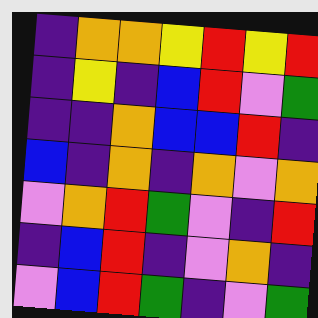[["indigo", "orange", "orange", "yellow", "red", "yellow", "red"], ["indigo", "yellow", "indigo", "blue", "red", "violet", "green"], ["indigo", "indigo", "orange", "blue", "blue", "red", "indigo"], ["blue", "indigo", "orange", "indigo", "orange", "violet", "orange"], ["violet", "orange", "red", "green", "violet", "indigo", "red"], ["indigo", "blue", "red", "indigo", "violet", "orange", "indigo"], ["violet", "blue", "red", "green", "indigo", "violet", "green"]]